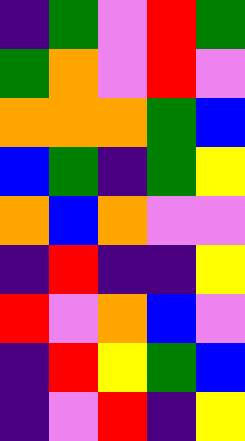[["indigo", "green", "violet", "red", "green"], ["green", "orange", "violet", "red", "violet"], ["orange", "orange", "orange", "green", "blue"], ["blue", "green", "indigo", "green", "yellow"], ["orange", "blue", "orange", "violet", "violet"], ["indigo", "red", "indigo", "indigo", "yellow"], ["red", "violet", "orange", "blue", "violet"], ["indigo", "red", "yellow", "green", "blue"], ["indigo", "violet", "red", "indigo", "yellow"]]